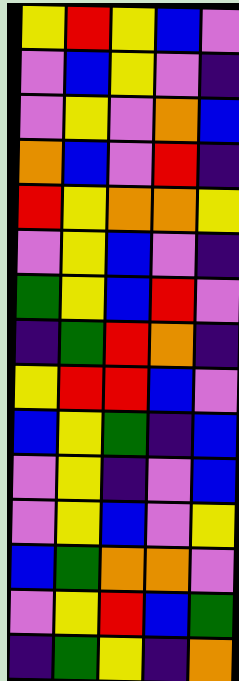[["yellow", "red", "yellow", "blue", "violet"], ["violet", "blue", "yellow", "violet", "indigo"], ["violet", "yellow", "violet", "orange", "blue"], ["orange", "blue", "violet", "red", "indigo"], ["red", "yellow", "orange", "orange", "yellow"], ["violet", "yellow", "blue", "violet", "indigo"], ["green", "yellow", "blue", "red", "violet"], ["indigo", "green", "red", "orange", "indigo"], ["yellow", "red", "red", "blue", "violet"], ["blue", "yellow", "green", "indigo", "blue"], ["violet", "yellow", "indigo", "violet", "blue"], ["violet", "yellow", "blue", "violet", "yellow"], ["blue", "green", "orange", "orange", "violet"], ["violet", "yellow", "red", "blue", "green"], ["indigo", "green", "yellow", "indigo", "orange"]]